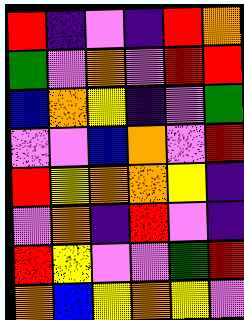[["red", "indigo", "violet", "indigo", "red", "orange"], ["green", "violet", "orange", "violet", "red", "red"], ["blue", "orange", "yellow", "indigo", "violet", "green"], ["violet", "violet", "blue", "orange", "violet", "red"], ["red", "yellow", "orange", "orange", "yellow", "indigo"], ["violet", "orange", "indigo", "red", "violet", "indigo"], ["red", "yellow", "violet", "violet", "green", "red"], ["orange", "blue", "yellow", "orange", "yellow", "violet"]]